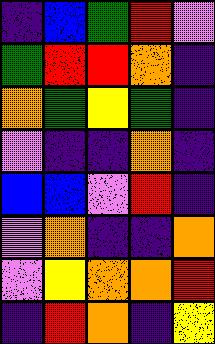[["indigo", "blue", "green", "red", "violet"], ["green", "red", "red", "orange", "indigo"], ["orange", "green", "yellow", "green", "indigo"], ["violet", "indigo", "indigo", "orange", "indigo"], ["blue", "blue", "violet", "red", "indigo"], ["violet", "orange", "indigo", "indigo", "orange"], ["violet", "yellow", "orange", "orange", "red"], ["indigo", "red", "orange", "indigo", "yellow"]]